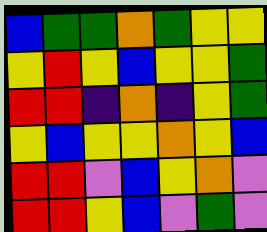[["blue", "green", "green", "orange", "green", "yellow", "yellow"], ["yellow", "red", "yellow", "blue", "yellow", "yellow", "green"], ["red", "red", "indigo", "orange", "indigo", "yellow", "green"], ["yellow", "blue", "yellow", "yellow", "orange", "yellow", "blue"], ["red", "red", "violet", "blue", "yellow", "orange", "violet"], ["red", "red", "yellow", "blue", "violet", "green", "violet"]]